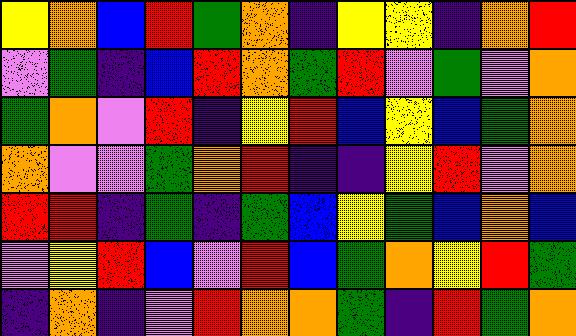[["yellow", "orange", "blue", "red", "green", "orange", "indigo", "yellow", "yellow", "indigo", "orange", "red"], ["violet", "green", "indigo", "blue", "red", "orange", "green", "red", "violet", "green", "violet", "orange"], ["green", "orange", "violet", "red", "indigo", "yellow", "red", "blue", "yellow", "blue", "green", "orange"], ["orange", "violet", "violet", "green", "orange", "red", "indigo", "indigo", "yellow", "red", "violet", "orange"], ["red", "red", "indigo", "green", "indigo", "green", "blue", "yellow", "green", "blue", "orange", "blue"], ["violet", "yellow", "red", "blue", "violet", "red", "blue", "green", "orange", "yellow", "red", "green"], ["indigo", "orange", "indigo", "violet", "red", "orange", "orange", "green", "indigo", "red", "green", "orange"]]